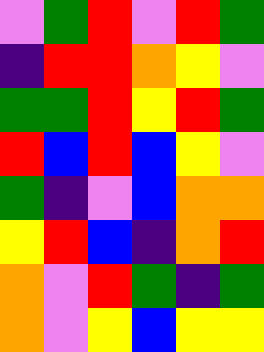[["violet", "green", "red", "violet", "red", "green"], ["indigo", "red", "red", "orange", "yellow", "violet"], ["green", "green", "red", "yellow", "red", "green"], ["red", "blue", "red", "blue", "yellow", "violet"], ["green", "indigo", "violet", "blue", "orange", "orange"], ["yellow", "red", "blue", "indigo", "orange", "red"], ["orange", "violet", "red", "green", "indigo", "green"], ["orange", "violet", "yellow", "blue", "yellow", "yellow"]]